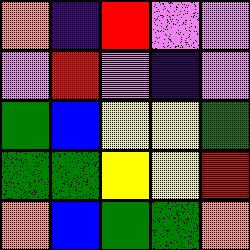[["orange", "indigo", "red", "violet", "violet"], ["violet", "red", "violet", "indigo", "violet"], ["green", "blue", "yellow", "yellow", "green"], ["green", "green", "yellow", "yellow", "red"], ["orange", "blue", "green", "green", "orange"]]